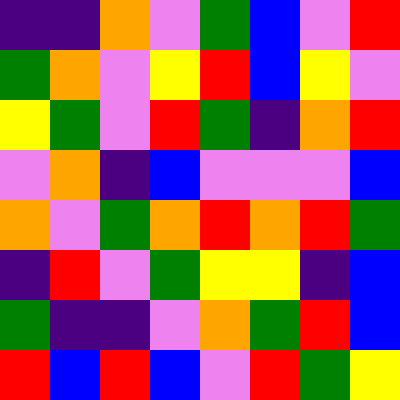[["indigo", "indigo", "orange", "violet", "green", "blue", "violet", "red"], ["green", "orange", "violet", "yellow", "red", "blue", "yellow", "violet"], ["yellow", "green", "violet", "red", "green", "indigo", "orange", "red"], ["violet", "orange", "indigo", "blue", "violet", "violet", "violet", "blue"], ["orange", "violet", "green", "orange", "red", "orange", "red", "green"], ["indigo", "red", "violet", "green", "yellow", "yellow", "indigo", "blue"], ["green", "indigo", "indigo", "violet", "orange", "green", "red", "blue"], ["red", "blue", "red", "blue", "violet", "red", "green", "yellow"]]